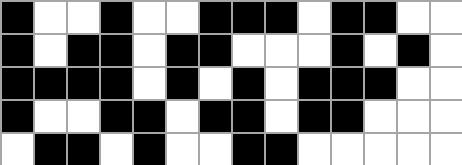[["black", "white", "white", "black", "white", "white", "black", "black", "black", "white", "black", "black", "white", "white"], ["black", "white", "black", "black", "white", "black", "black", "white", "white", "white", "black", "white", "black", "white"], ["black", "black", "black", "black", "white", "black", "white", "black", "white", "black", "black", "black", "white", "white"], ["black", "white", "white", "black", "black", "white", "black", "black", "white", "black", "black", "white", "white", "white"], ["white", "black", "black", "white", "black", "white", "white", "black", "black", "white", "white", "white", "white", "white"]]